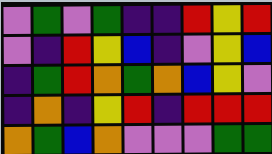[["violet", "green", "violet", "green", "indigo", "indigo", "red", "yellow", "red"], ["violet", "indigo", "red", "yellow", "blue", "indigo", "violet", "yellow", "blue"], ["indigo", "green", "red", "orange", "green", "orange", "blue", "yellow", "violet"], ["indigo", "orange", "indigo", "yellow", "red", "indigo", "red", "red", "red"], ["orange", "green", "blue", "orange", "violet", "violet", "violet", "green", "green"]]